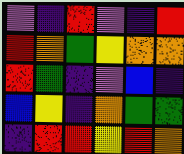[["violet", "indigo", "red", "violet", "indigo", "red"], ["red", "orange", "green", "yellow", "orange", "orange"], ["red", "green", "indigo", "violet", "blue", "indigo"], ["blue", "yellow", "indigo", "orange", "green", "green"], ["indigo", "red", "red", "yellow", "red", "orange"]]